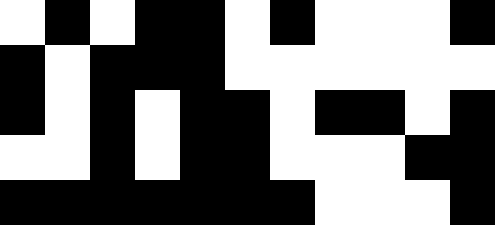[["white", "black", "white", "black", "black", "white", "black", "white", "white", "white", "black"], ["black", "white", "black", "black", "black", "white", "white", "white", "white", "white", "white"], ["black", "white", "black", "white", "black", "black", "white", "black", "black", "white", "black"], ["white", "white", "black", "white", "black", "black", "white", "white", "white", "black", "black"], ["black", "black", "black", "black", "black", "black", "black", "white", "white", "white", "black"]]